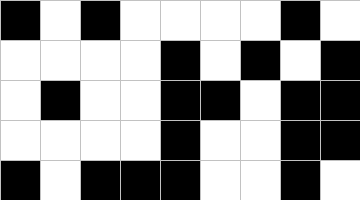[["black", "white", "black", "white", "white", "white", "white", "black", "white"], ["white", "white", "white", "white", "black", "white", "black", "white", "black"], ["white", "black", "white", "white", "black", "black", "white", "black", "black"], ["white", "white", "white", "white", "black", "white", "white", "black", "black"], ["black", "white", "black", "black", "black", "white", "white", "black", "white"]]